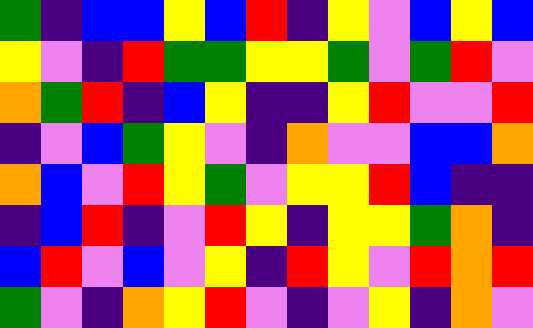[["green", "indigo", "blue", "blue", "yellow", "blue", "red", "indigo", "yellow", "violet", "blue", "yellow", "blue"], ["yellow", "violet", "indigo", "red", "green", "green", "yellow", "yellow", "green", "violet", "green", "red", "violet"], ["orange", "green", "red", "indigo", "blue", "yellow", "indigo", "indigo", "yellow", "red", "violet", "violet", "red"], ["indigo", "violet", "blue", "green", "yellow", "violet", "indigo", "orange", "violet", "violet", "blue", "blue", "orange"], ["orange", "blue", "violet", "red", "yellow", "green", "violet", "yellow", "yellow", "red", "blue", "indigo", "indigo"], ["indigo", "blue", "red", "indigo", "violet", "red", "yellow", "indigo", "yellow", "yellow", "green", "orange", "indigo"], ["blue", "red", "violet", "blue", "violet", "yellow", "indigo", "red", "yellow", "violet", "red", "orange", "red"], ["green", "violet", "indigo", "orange", "yellow", "red", "violet", "indigo", "violet", "yellow", "indigo", "orange", "violet"]]